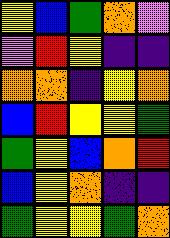[["yellow", "blue", "green", "orange", "violet"], ["violet", "red", "yellow", "indigo", "indigo"], ["orange", "orange", "indigo", "yellow", "orange"], ["blue", "red", "yellow", "yellow", "green"], ["green", "yellow", "blue", "orange", "red"], ["blue", "yellow", "orange", "indigo", "indigo"], ["green", "yellow", "yellow", "green", "orange"]]